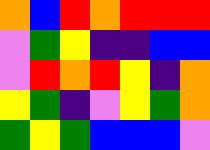[["orange", "blue", "red", "orange", "red", "red", "red"], ["violet", "green", "yellow", "indigo", "indigo", "blue", "blue"], ["violet", "red", "orange", "red", "yellow", "indigo", "orange"], ["yellow", "green", "indigo", "violet", "yellow", "green", "orange"], ["green", "yellow", "green", "blue", "blue", "blue", "violet"]]